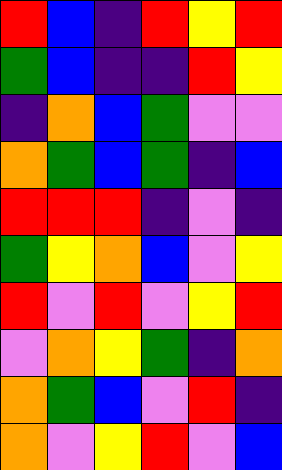[["red", "blue", "indigo", "red", "yellow", "red"], ["green", "blue", "indigo", "indigo", "red", "yellow"], ["indigo", "orange", "blue", "green", "violet", "violet"], ["orange", "green", "blue", "green", "indigo", "blue"], ["red", "red", "red", "indigo", "violet", "indigo"], ["green", "yellow", "orange", "blue", "violet", "yellow"], ["red", "violet", "red", "violet", "yellow", "red"], ["violet", "orange", "yellow", "green", "indigo", "orange"], ["orange", "green", "blue", "violet", "red", "indigo"], ["orange", "violet", "yellow", "red", "violet", "blue"]]